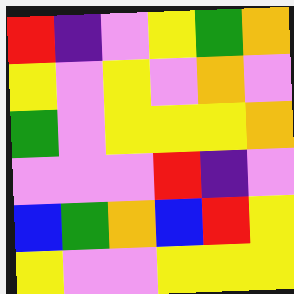[["red", "indigo", "violet", "yellow", "green", "orange"], ["yellow", "violet", "yellow", "violet", "orange", "violet"], ["green", "violet", "yellow", "yellow", "yellow", "orange"], ["violet", "violet", "violet", "red", "indigo", "violet"], ["blue", "green", "orange", "blue", "red", "yellow"], ["yellow", "violet", "violet", "yellow", "yellow", "yellow"]]